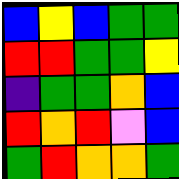[["blue", "yellow", "blue", "green", "green"], ["red", "red", "green", "green", "yellow"], ["indigo", "green", "green", "orange", "blue"], ["red", "orange", "red", "violet", "blue"], ["green", "red", "orange", "orange", "green"]]